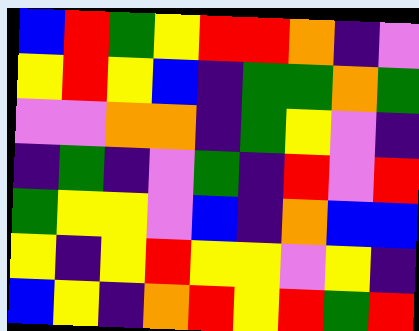[["blue", "red", "green", "yellow", "red", "red", "orange", "indigo", "violet"], ["yellow", "red", "yellow", "blue", "indigo", "green", "green", "orange", "green"], ["violet", "violet", "orange", "orange", "indigo", "green", "yellow", "violet", "indigo"], ["indigo", "green", "indigo", "violet", "green", "indigo", "red", "violet", "red"], ["green", "yellow", "yellow", "violet", "blue", "indigo", "orange", "blue", "blue"], ["yellow", "indigo", "yellow", "red", "yellow", "yellow", "violet", "yellow", "indigo"], ["blue", "yellow", "indigo", "orange", "red", "yellow", "red", "green", "red"]]